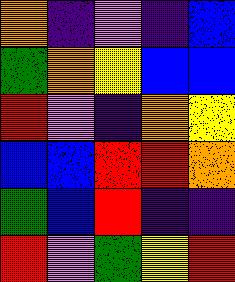[["orange", "indigo", "violet", "indigo", "blue"], ["green", "orange", "yellow", "blue", "blue"], ["red", "violet", "indigo", "orange", "yellow"], ["blue", "blue", "red", "red", "orange"], ["green", "blue", "red", "indigo", "indigo"], ["red", "violet", "green", "yellow", "red"]]